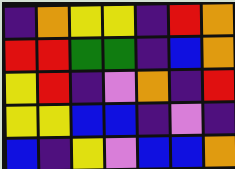[["indigo", "orange", "yellow", "yellow", "indigo", "red", "orange"], ["red", "red", "green", "green", "indigo", "blue", "orange"], ["yellow", "red", "indigo", "violet", "orange", "indigo", "red"], ["yellow", "yellow", "blue", "blue", "indigo", "violet", "indigo"], ["blue", "indigo", "yellow", "violet", "blue", "blue", "orange"]]